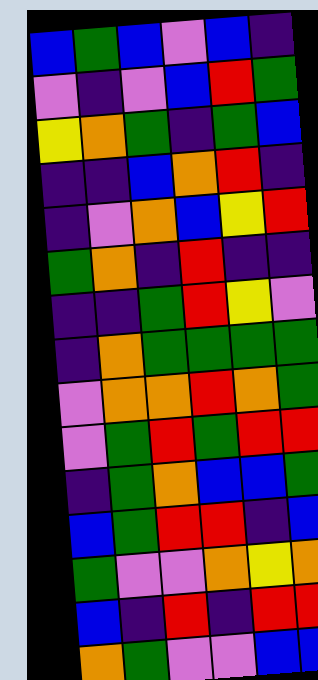[["blue", "green", "blue", "violet", "blue", "indigo"], ["violet", "indigo", "violet", "blue", "red", "green"], ["yellow", "orange", "green", "indigo", "green", "blue"], ["indigo", "indigo", "blue", "orange", "red", "indigo"], ["indigo", "violet", "orange", "blue", "yellow", "red"], ["green", "orange", "indigo", "red", "indigo", "indigo"], ["indigo", "indigo", "green", "red", "yellow", "violet"], ["indigo", "orange", "green", "green", "green", "green"], ["violet", "orange", "orange", "red", "orange", "green"], ["violet", "green", "red", "green", "red", "red"], ["indigo", "green", "orange", "blue", "blue", "green"], ["blue", "green", "red", "red", "indigo", "blue"], ["green", "violet", "violet", "orange", "yellow", "orange"], ["blue", "indigo", "red", "indigo", "red", "red"], ["orange", "green", "violet", "violet", "blue", "blue"]]